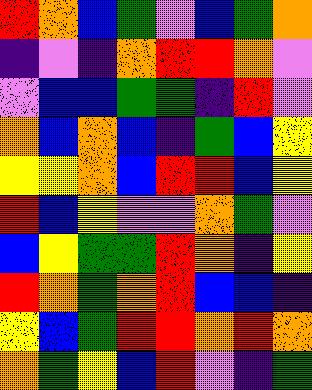[["red", "orange", "blue", "green", "violet", "blue", "green", "orange"], ["indigo", "violet", "indigo", "orange", "red", "red", "orange", "violet"], ["violet", "blue", "blue", "green", "green", "indigo", "red", "violet"], ["orange", "blue", "orange", "blue", "indigo", "green", "blue", "yellow"], ["yellow", "yellow", "orange", "blue", "red", "red", "blue", "yellow"], ["red", "blue", "yellow", "violet", "violet", "orange", "green", "violet"], ["blue", "yellow", "green", "green", "red", "orange", "indigo", "yellow"], ["red", "orange", "green", "orange", "red", "blue", "blue", "indigo"], ["yellow", "blue", "green", "red", "red", "orange", "red", "orange"], ["orange", "green", "yellow", "blue", "red", "violet", "indigo", "green"]]